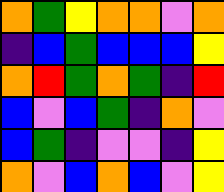[["orange", "green", "yellow", "orange", "orange", "violet", "orange"], ["indigo", "blue", "green", "blue", "blue", "blue", "yellow"], ["orange", "red", "green", "orange", "green", "indigo", "red"], ["blue", "violet", "blue", "green", "indigo", "orange", "violet"], ["blue", "green", "indigo", "violet", "violet", "indigo", "yellow"], ["orange", "violet", "blue", "orange", "blue", "violet", "yellow"]]